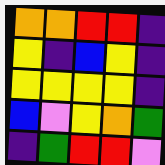[["orange", "orange", "red", "red", "indigo"], ["yellow", "indigo", "blue", "yellow", "indigo"], ["yellow", "yellow", "yellow", "yellow", "indigo"], ["blue", "violet", "yellow", "orange", "green"], ["indigo", "green", "red", "red", "violet"]]